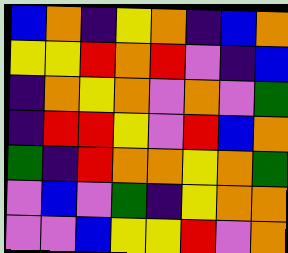[["blue", "orange", "indigo", "yellow", "orange", "indigo", "blue", "orange"], ["yellow", "yellow", "red", "orange", "red", "violet", "indigo", "blue"], ["indigo", "orange", "yellow", "orange", "violet", "orange", "violet", "green"], ["indigo", "red", "red", "yellow", "violet", "red", "blue", "orange"], ["green", "indigo", "red", "orange", "orange", "yellow", "orange", "green"], ["violet", "blue", "violet", "green", "indigo", "yellow", "orange", "orange"], ["violet", "violet", "blue", "yellow", "yellow", "red", "violet", "orange"]]